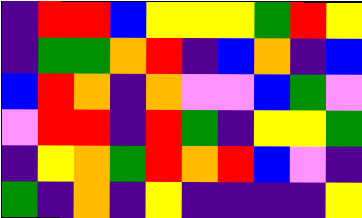[["indigo", "red", "red", "blue", "yellow", "yellow", "yellow", "green", "red", "yellow"], ["indigo", "green", "green", "orange", "red", "indigo", "blue", "orange", "indigo", "blue"], ["blue", "red", "orange", "indigo", "orange", "violet", "violet", "blue", "green", "violet"], ["violet", "red", "red", "indigo", "red", "green", "indigo", "yellow", "yellow", "green"], ["indigo", "yellow", "orange", "green", "red", "orange", "red", "blue", "violet", "indigo"], ["green", "indigo", "orange", "indigo", "yellow", "indigo", "indigo", "indigo", "indigo", "yellow"]]